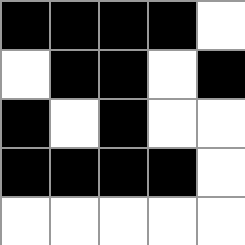[["black", "black", "black", "black", "white"], ["white", "black", "black", "white", "black"], ["black", "white", "black", "white", "white"], ["black", "black", "black", "black", "white"], ["white", "white", "white", "white", "white"]]